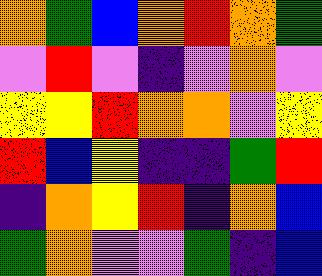[["orange", "green", "blue", "orange", "red", "orange", "green"], ["violet", "red", "violet", "indigo", "violet", "orange", "violet"], ["yellow", "yellow", "red", "orange", "orange", "violet", "yellow"], ["red", "blue", "yellow", "indigo", "indigo", "green", "red"], ["indigo", "orange", "yellow", "red", "indigo", "orange", "blue"], ["green", "orange", "violet", "violet", "green", "indigo", "blue"]]